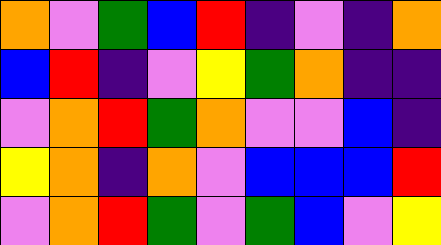[["orange", "violet", "green", "blue", "red", "indigo", "violet", "indigo", "orange"], ["blue", "red", "indigo", "violet", "yellow", "green", "orange", "indigo", "indigo"], ["violet", "orange", "red", "green", "orange", "violet", "violet", "blue", "indigo"], ["yellow", "orange", "indigo", "orange", "violet", "blue", "blue", "blue", "red"], ["violet", "orange", "red", "green", "violet", "green", "blue", "violet", "yellow"]]